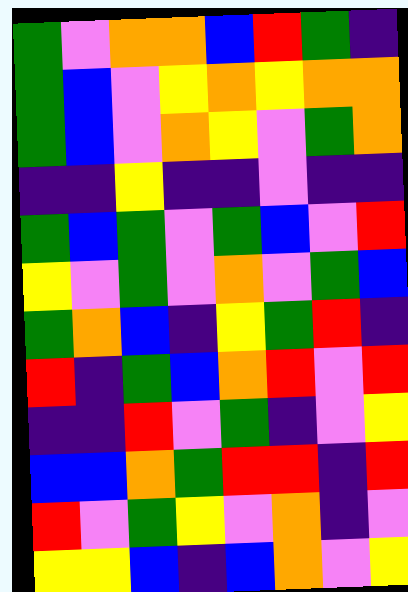[["green", "violet", "orange", "orange", "blue", "red", "green", "indigo"], ["green", "blue", "violet", "yellow", "orange", "yellow", "orange", "orange"], ["green", "blue", "violet", "orange", "yellow", "violet", "green", "orange"], ["indigo", "indigo", "yellow", "indigo", "indigo", "violet", "indigo", "indigo"], ["green", "blue", "green", "violet", "green", "blue", "violet", "red"], ["yellow", "violet", "green", "violet", "orange", "violet", "green", "blue"], ["green", "orange", "blue", "indigo", "yellow", "green", "red", "indigo"], ["red", "indigo", "green", "blue", "orange", "red", "violet", "red"], ["indigo", "indigo", "red", "violet", "green", "indigo", "violet", "yellow"], ["blue", "blue", "orange", "green", "red", "red", "indigo", "red"], ["red", "violet", "green", "yellow", "violet", "orange", "indigo", "violet"], ["yellow", "yellow", "blue", "indigo", "blue", "orange", "violet", "yellow"]]